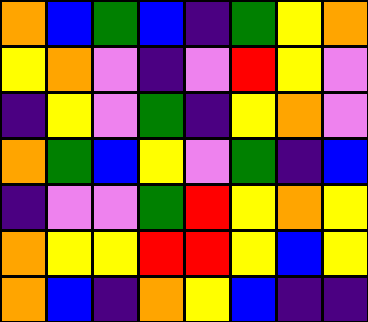[["orange", "blue", "green", "blue", "indigo", "green", "yellow", "orange"], ["yellow", "orange", "violet", "indigo", "violet", "red", "yellow", "violet"], ["indigo", "yellow", "violet", "green", "indigo", "yellow", "orange", "violet"], ["orange", "green", "blue", "yellow", "violet", "green", "indigo", "blue"], ["indigo", "violet", "violet", "green", "red", "yellow", "orange", "yellow"], ["orange", "yellow", "yellow", "red", "red", "yellow", "blue", "yellow"], ["orange", "blue", "indigo", "orange", "yellow", "blue", "indigo", "indigo"]]